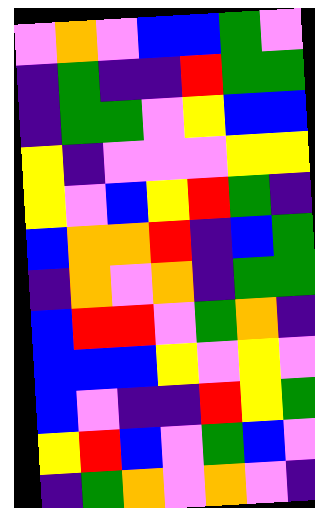[["violet", "orange", "violet", "blue", "blue", "green", "violet"], ["indigo", "green", "indigo", "indigo", "red", "green", "green"], ["indigo", "green", "green", "violet", "yellow", "blue", "blue"], ["yellow", "indigo", "violet", "violet", "violet", "yellow", "yellow"], ["yellow", "violet", "blue", "yellow", "red", "green", "indigo"], ["blue", "orange", "orange", "red", "indigo", "blue", "green"], ["indigo", "orange", "violet", "orange", "indigo", "green", "green"], ["blue", "red", "red", "violet", "green", "orange", "indigo"], ["blue", "blue", "blue", "yellow", "violet", "yellow", "violet"], ["blue", "violet", "indigo", "indigo", "red", "yellow", "green"], ["yellow", "red", "blue", "violet", "green", "blue", "violet"], ["indigo", "green", "orange", "violet", "orange", "violet", "indigo"]]